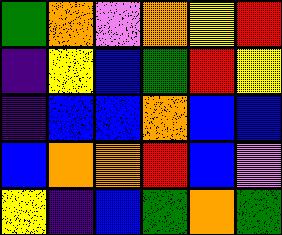[["green", "orange", "violet", "orange", "yellow", "red"], ["indigo", "yellow", "blue", "green", "red", "yellow"], ["indigo", "blue", "blue", "orange", "blue", "blue"], ["blue", "orange", "orange", "red", "blue", "violet"], ["yellow", "indigo", "blue", "green", "orange", "green"]]